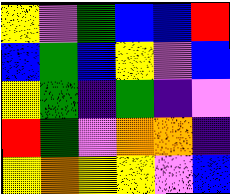[["yellow", "violet", "green", "blue", "blue", "red"], ["blue", "green", "blue", "yellow", "violet", "blue"], ["yellow", "green", "indigo", "green", "indigo", "violet"], ["red", "green", "violet", "orange", "orange", "indigo"], ["yellow", "orange", "yellow", "yellow", "violet", "blue"]]